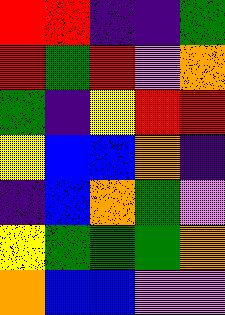[["red", "red", "indigo", "indigo", "green"], ["red", "green", "red", "violet", "orange"], ["green", "indigo", "yellow", "red", "red"], ["yellow", "blue", "blue", "orange", "indigo"], ["indigo", "blue", "orange", "green", "violet"], ["yellow", "green", "green", "green", "orange"], ["orange", "blue", "blue", "violet", "violet"]]